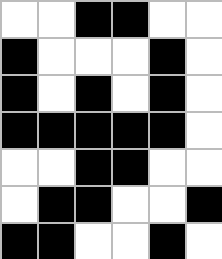[["white", "white", "black", "black", "white", "white"], ["black", "white", "white", "white", "black", "white"], ["black", "white", "black", "white", "black", "white"], ["black", "black", "black", "black", "black", "white"], ["white", "white", "black", "black", "white", "white"], ["white", "black", "black", "white", "white", "black"], ["black", "black", "white", "white", "black", "white"]]